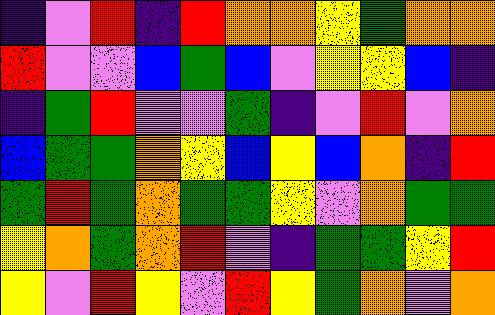[["indigo", "violet", "red", "indigo", "red", "orange", "orange", "yellow", "green", "orange", "orange"], ["red", "violet", "violet", "blue", "green", "blue", "violet", "yellow", "yellow", "blue", "indigo"], ["indigo", "green", "red", "violet", "violet", "green", "indigo", "violet", "red", "violet", "orange"], ["blue", "green", "green", "orange", "yellow", "blue", "yellow", "blue", "orange", "indigo", "red"], ["green", "red", "green", "orange", "green", "green", "yellow", "violet", "orange", "green", "green"], ["yellow", "orange", "green", "orange", "red", "violet", "indigo", "green", "green", "yellow", "red"], ["yellow", "violet", "red", "yellow", "violet", "red", "yellow", "green", "orange", "violet", "orange"]]